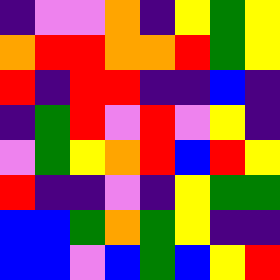[["indigo", "violet", "violet", "orange", "indigo", "yellow", "green", "yellow"], ["orange", "red", "red", "orange", "orange", "red", "green", "yellow"], ["red", "indigo", "red", "red", "indigo", "indigo", "blue", "indigo"], ["indigo", "green", "red", "violet", "red", "violet", "yellow", "indigo"], ["violet", "green", "yellow", "orange", "red", "blue", "red", "yellow"], ["red", "indigo", "indigo", "violet", "indigo", "yellow", "green", "green"], ["blue", "blue", "green", "orange", "green", "yellow", "indigo", "indigo"], ["blue", "blue", "violet", "blue", "green", "blue", "yellow", "red"]]